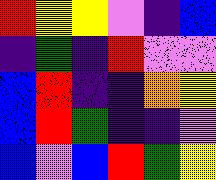[["red", "yellow", "yellow", "violet", "indigo", "blue"], ["indigo", "green", "indigo", "red", "violet", "violet"], ["blue", "red", "indigo", "indigo", "orange", "yellow"], ["blue", "red", "green", "indigo", "indigo", "violet"], ["blue", "violet", "blue", "red", "green", "yellow"]]